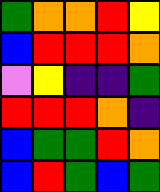[["green", "orange", "orange", "red", "yellow"], ["blue", "red", "red", "red", "orange"], ["violet", "yellow", "indigo", "indigo", "green"], ["red", "red", "red", "orange", "indigo"], ["blue", "green", "green", "red", "orange"], ["blue", "red", "green", "blue", "green"]]